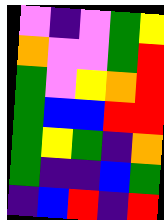[["violet", "indigo", "violet", "green", "yellow"], ["orange", "violet", "violet", "green", "red"], ["green", "violet", "yellow", "orange", "red"], ["green", "blue", "blue", "red", "red"], ["green", "yellow", "green", "indigo", "orange"], ["green", "indigo", "indigo", "blue", "green"], ["indigo", "blue", "red", "indigo", "red"]]